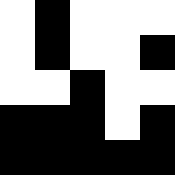[["white", "black", "white", "white", "white"], ["white", "black", "white", "white", "black"], ["white", "white", "black", "white", "white"], ["black", "black", "black", "white", "black"], ["black", "black", "black", "black", "black"]]